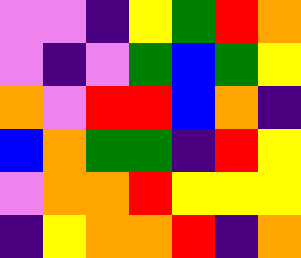[["violet", "violet", "indigo", "yellow", "green", "red", "orange"], ["violet", "indigo", "violet", "green", "blue", "green", "yellow"], ["orange", "violet", "red", "red", "blue", "orange", "indigo"], ["blue", "orange", "green", "green", "indigo", "red", "yellow"], ["violet", "orange", "orange", "red", "yellow", "yellow", "yellow"], ["indigo", "yellow", "orange", "orange", "red", "indigo", "orange"]]